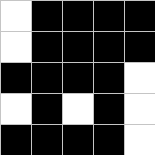[["white", "black", "black", "black", "black"], ["white", "black", "black", "black", "black"], ["black", "black", "black", "black", "white"], ["white", "black", "white", "black", "white"], ["black", "black", "black", "black", "white"]]